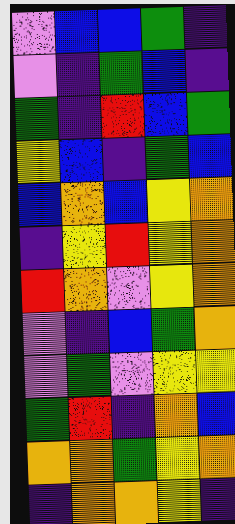[["violet", "blue", "blue", "green", "indigo"], ["violet", "indigo", "green", "blue", "indigo"], ["green", "indigo", "red", "blue", "green"], ["yellow", "blue", "indigo", "green", "blue"], ["blue", "orange", "blue", "yellow", "orange"], ["indigo", "yellow", "red", "yellow", "orange"], ["red", "orange", "violet", "yellow", "orange"], ["violet", "indigo", "blue", "green", "orange"], ["violet", "green", "violet", "yellow", "yellow"], ["green", "red", "indigo", "orange", "blue"], ["orange", "orange", "green", "yellow", "orange"], ["indigo", "orange", "orange", "yellow", "indigo"]]